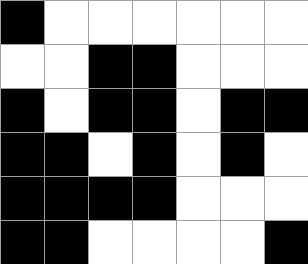[["black", "white", "white", "white", "white", "white", "white"], ["white", "white", "black", "black", "white", "white", "white"], ["black", "white", "black", "black", "white", "black", "black"], ["black", "black", "white", "black", "white", "black", "white"], ["black", "black", "black", "black", "white", "white", "white"], ["black", "black", "white", "white", "white", "white", "black"]]